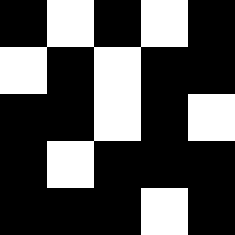[["black", "white", "black", "white", "black"], ["white", "black", "white", "black", "black"], ["black", "black", "white", "black", "white"], ["black", "white", "black", "black", "black"], ["black", "black", "black", "white", "black"]]